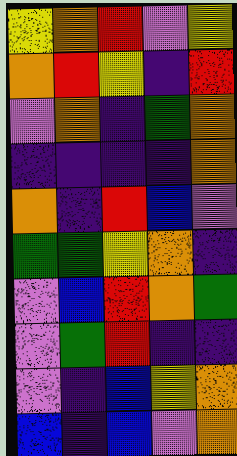[["yellow", "orange", "red", "violet", "yellow"], ["orange", "red", "yellow", "indigo", "red"], ["violet", "orange", "indigo", "green", "orange"], ["indigo", "indigo", "indigo", "indigo", "orange"], ["orange", "indigo", "red", "blue", "violet"], ["green", "green", "yellow", "orange", "indigo"], ["violet", "blue", "red", "orange", "green"], ["violet", "green", "red", "indigo", "indigo"], ["violet", "indigo", "blue", "yellow", "orange"], ["blue", "indigo", "blue", "violet", "orange"]]